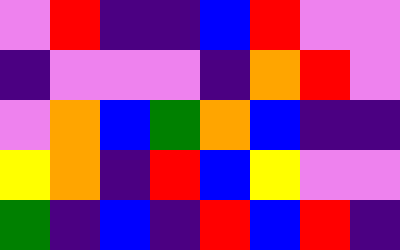[["violet", "red", "indigo", "indigo", "blue", "red", "violet", "violet"], ["indigo", "violet", "violet", "violet", "indigo", "orange", "red", "violet"], ["violet", "orange", "blue", "green", "orange", "blue", "indigo", "indigo"], ["yellow", "orange", "indigo", "red", "blue", "yellow", "violet", "violet"], ["green", "indigo", "blue", "indigo", "red", "blue", "red", "indigo"]]